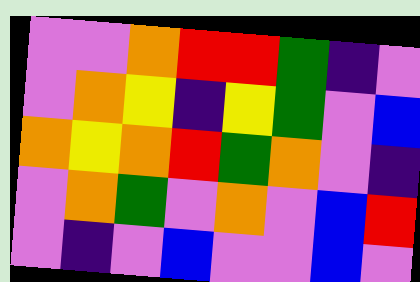[["violet", "violet", "orange", "red", "red", "green", "indigo", "violet"], ["violet", "orange", "yellow", "indigo", "yellow", "green", "violet", "blue"], ["orange", "yellow", "orange", "red", "green", "orange", "violet", "indigo"], ["violet", "orange", "green", "violet", "orange", "violet", "blue", "red"], ["violet", "indigo", "violet", "blue", "violet", "violet", "blue", "violet"]]